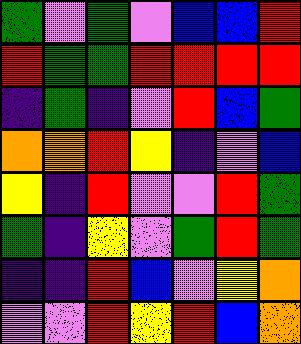[["green", "violet", "green", "violet", "blue", "blue", "red"], ["red", "green", "green", "red", "red", "red", "red"], ["indigo", "green", "indigo", "violet", "red", "blue", "green"], ["orange", "orange", "red", "yellow", "indigo", "violet", "blue"], ["yellow", "indigo", "red", "violet", "violet", "red", "green"], ["green", "indigo", "yellow", "violet", "green", "red", "green"], ["indigo", "indigo", "red", "blue", "violet", "yellow", "orange"], ["violet", "violet", "red", "yellow", "red", "blue", "orange"]]